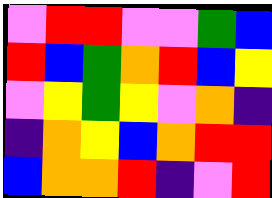[["violet", "red", "red", "violet", "violet", "green", "blue"], ["red", "blue", "green", "orange", "red", "blue", "yellow"], ["violet", "yellow", "green", "yellow", "violet", "orange", "indigo"], ["indigo", "orange", "yellow", "blue", "orange", "red", "red"], ["blue", "orange", "orange", "red", "indigo", "violet", "red"]]